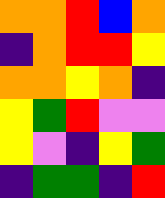[["orange", "orange", "red", "blue", "orange"], ["indigo", "orange", "red", "red", "yellow"], ["orange", "orange", "yellow", "orange", "indigo"], ["yellow", "green", "red", "violet", "violet"], ["yellow", "violet", "indigo", "yellow", "green"], ["indigo", "green", "green", "indigo", "red"]]